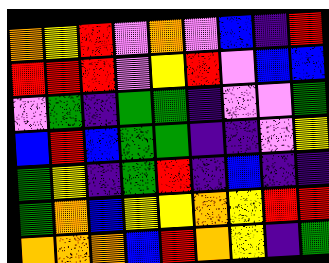[["orange", "yellow", "red", "violet", "orange", "violet", "blue", "indigo", "red"], ["red", "red", "red", "violet", "yellow", "red", "violet", "blue", "blue"], ["violet", "green", "indigo", "green", "green", "indigo", "violet", "violet", "green"], ["blue", "red", "blue", "green", "green", "indigo", "indigo", "violet", "yellow"], ["green", "yellow", "indigo", "green", "red", "indigo", "blue", "indigo", "indigo"], ["green", "orange", "blue", "yellow", "yellow", "orange", "yellow", "red", "red"], ["orange", "orange", "orange", "blue", "red", "orange", "yellow", "indigo", "green"]]